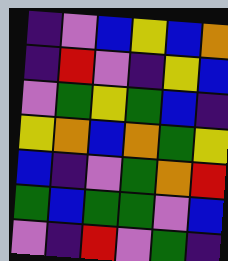[["indigo", "violet", "blue", "yellow", "blue", "orange"], ["indigo", "red", "violet", "indigo", "yellow", "blue"], ["violet", "green", "yellow", "green", "blue", "indigo"], ["yellow", "orange", "blue", "orange", "green", "yellow"], ["blue", "indigo", "violet", "green", "orange", "red"], ["green", "blue", "green", "green", "violet", "blue"], ["violet", "indigo", "red", "violet", "green", "indigo"]]